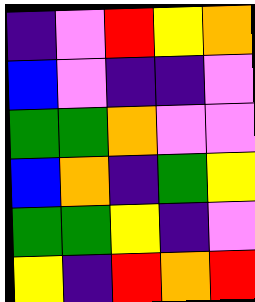[["indigo", "violet", "red", "yellow", "orange"], ["blue", "violet", "indigo", "indigo", "violet"], ["green", "green", "orange", "violet", "violet"], ["blue", "orange", "indigo", "green", "yellow"], ["green", "green", "yellow", "indigo", "violet"], ["yellow", "indigo", "red", "orange", "red"]]